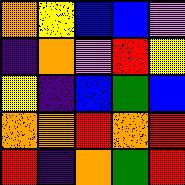[["orange", "yellow", "blue", "blue", "violet"], ["indigo", "orange", "violet", "red", "yellow"], ["yellow", "indigo", "blue", "green", "blue"], ["orange", "orange", "red", "orange", "red"], ["red", "indigo", "orange", "green", "red"]]